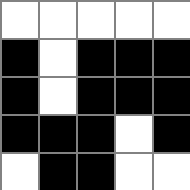[["white", "white", "white", "white", "white"], ["black", "white", "black", "black", "black"], ["black", "white", "black", "black", "black"], ["black", "black", "black", "white", "black"], ["white", "black", "black", "white", "white"]]